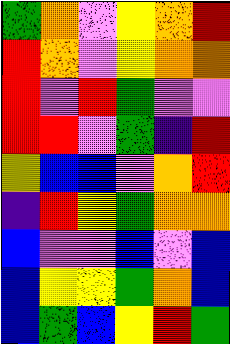[["green", "orange", "violet", "yellow", "orange", "red"], ["red", "orange", "violet", "yellow", "orange", "orange"], ["red", "violet", "red", "green", "violet", "violet"], ["red", "red", "violet", "green", "indigo", "red"], ["yellow", "blue", "blue", "violet", "orange", "red"], ["indigo", "red", "yellow", "green", "orange", "orange"], ["blue", "violet", "violet", "blue", "violet", "blue"], ["blue", "yellow", "yellow", "green", "orange", "blue"], ["blue", "green", "blue", "yellow", "red", "green"]]